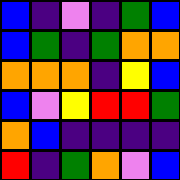[["blue", "indigo", "violet", "indigo", "green", "blue"], ["blue", "green", "indigo", "green", "orange", "orange"], ["orange", "orange", "orange", "indigo", "yellow", "blue"], ["blue", "violet", "yellow", "red", "red", "green"], ["orange", "blue", "indigo", "indigo", "indigo", "indigo"], ["red", "indigo", "green", "orange", "violet", "blue"]]